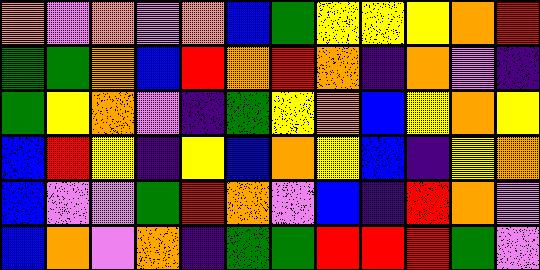[["orange", "violet", "orange", "violet", "orange", "blue", "green", "yellow", "yellow", "yellow", "orange", "red"], ["green", "green", "orange", "blue", "red", "orange", "red", "orange", "indigo", "orange", "violet", "indigo"], ["green", "yellow", "orange", "violet", "indigo", "green", "yellow", "orange", "blue", "yellow", "orange", "yellow"], ["blue", "red", "yellow", "indigo", "yellow", "blue", "orange", "yellow", "blue", "indigo", "yellow", "orange"], ["blue", "violet", "violet", "green", "red", "orange", "violet", "blue", "indigo", "red", "orange", "violet"], ["blue", "orange", "violet", "orange", "indigo", "green", "green", "red", "red", "red", "green", "violet"]]